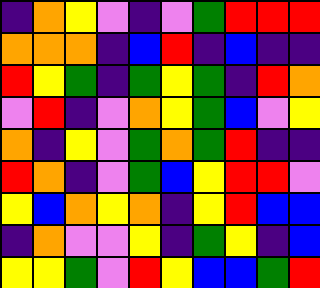[["indigo", "orange", "yellow", "violet", "indigo", "violet", "green", "red", "red", "red"], ["orange", "orange", "orange", "indigo", "blue", "red", "indigo", "blue", "indigo", "indigo"], ["red", "yellow", "green", "indigo", "green", "yellow", "green", "indigo", "red", "orange"], ["violet", "red", "indigo", "violet", "orange", "yellow", "green", "blue", "violet", "yellow"], ["orange", "indigo", "yellow", "violet", "green", "orange", "green", "red", "indigo", "indigo"], ["red", "orange", "indigo", "violet", "green", "blue", "yellow", "red", "red", "violet"], ["yellow", "blue", "orange", "yellow", "orange", "indigo", "yellow", "red", "blue", "blue"], ["indigo", "orange", "violet", "violet", "yellow", "indigo", "green", "yellow", "indigo", "blue"], ["yellow", "yellow", "green", "violet", "red", "yellow", "blue", "blue", "green", "red"]]